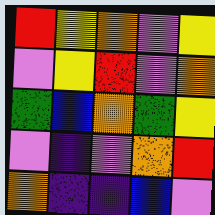[["red", "yellow", "orange", "violet", "yellow"], ["violet", "yellow", "red", "violet", "orange"], ["green", "blue", "orange", "green", "yellow"], ["violet", "indigo", "violet", "orange", "red"], ["orange", "indigo", "indigo", "blue", "violet"]]